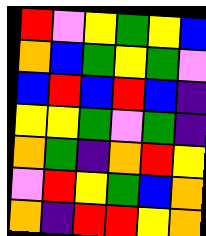[["red", "violet", "yellow", "green", "yellow", "blue"], ["orange", "blue", "green", "yellow", "green", "violet"], ["blue", "red", "blue", "red", "blue", "indigo"], ["yellow", "yellow", "green", "violet", "green", "indigo"], ["orange", "green", "indigo", "orange", "red", "yellow"], ["violet", "red", "yellow", "green", "blue", "orange"], ["orange", "indigo", "red", "red", "yellow", "orange"]]